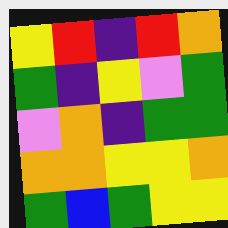[["yellow", "red", "indigo", "red", "orange"], ["green", "indigo", "yellow", "violet", "green"], ["violet", "orange", "indigo", "green", "green"], ["orange", "orange", "yellow", "yellow", "orange"], ["green", "blue", "green", "yellow", "yellow"]]